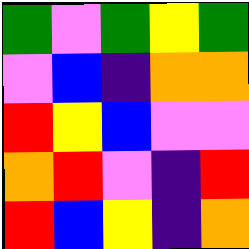[["green", "violet", "green", "yellow", "green"], ["violet", "blue", "indigo", "orange", "orange"], ["red", "yellow", "blue", "violet", "violet"], ["orange", "red", "violet", "indigo", "red"], ["red", "blue", "yellow", "indigo", "orange"]]